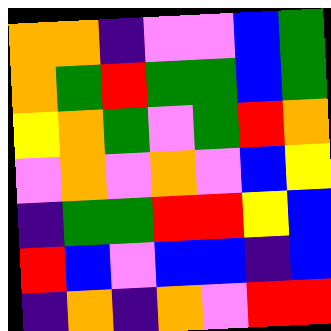[["orange", "orange", "indigo", "violet", "violet", "blue", "green"], ["orange", "green", "red", "green", "green", "blue", "green"], ["yellow", "orange", "green", "violet", "green", "red", "orange"], ["violet", "orange", "violet", "orange", "violet", "blue", "yellow"], ["indigo", "green", "green", "red", "red", "yellow", "blue"], ["red", "blue", "violet", "blue", "blue", "indigo", "blue"], ["indigo", "orange", "indigo", "orange", "violet", "red", "red"]]